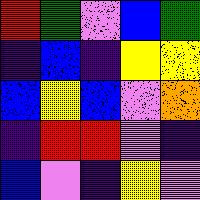[["red", "green", "violet", "blue", "green"], ["indigo", "blue", "indigo", "yellow", "yellow"], ["blue", "yellow", "blue", "violet", "orange"], ["indigo", "red", "red", "violet", "indigo"], ["blue", "violet", "indigo", "yellow", "violet"]]